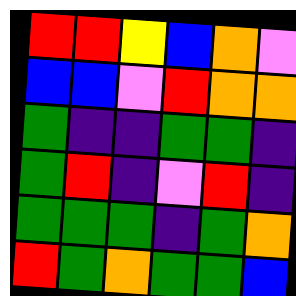[["red", "red", "yellow", "blue", "orange", "violet"], ["blue", "blue", "violet", "red", "orange", "orange"], ["green", "indigo", "indigo", "green", "green", "indigo"], ["green", "red", "indigo", "violet", "red", "indigo"], ["green", "green", "green", "indigo", "green", "orange"], ["red", "green", "orange", "green", "green", "blue"]]